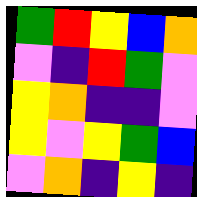[["green", "red", "yellow", "blue", "orange"], ["violet", "indigo", "red", "green", "violet"], ["yellow", "orange", "indigo", "indigo", "violet"], ["yellow", "violet", "yellow", "green", "blue"], ["violet", "orange", "indigo", "yellow", "indigo"]]